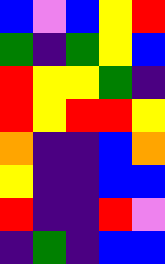[["blue", "violet", "blue", "yellow", "red"], ["green", "indigo", "green", "yellow", "blue"], ["red", "yellow", "yellow", "green", "indigo"], ["red", "yellow", "red", "red", "yellow"], ["orange", "indigo", "indigo", "blue", "orange"], ["yellow", "indigo", "indigo", "blue", "blue"], ["red", "indigo", "indigo", "red", "violet"], ["indigo", "green", "indigo", "blue", "blue"]]